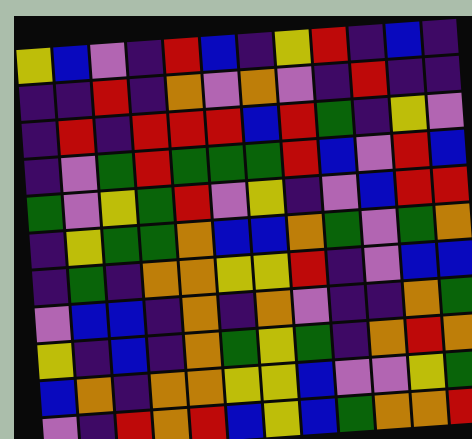[["yellow", "blue", "violet", "indigo", "red", "blue", "indigo", "yellow", "red", "indigo", "blue", "indigo"], ["indigo", "indigo", "red", "indigo", "orange", "violet", "orange", "violet", "indigo", "red", "indigo", "indigo"], ["indigo", "red", "indigo", "red", "red", "red", "blue", "red", "green", "indigo", "yellow", "violet"], ["indigo", "violet", "green", "red", "green", "green", "green", "red", "blue", "violet", "red", "blue"], ["green", "violet", "yellow", "green", "red", "violet", "yellow", "indigo", "violet", "blue", "red", "red"], ["indigo", "yellow", "green", "green", "orange", "blue", "blue", "orange", "green", "violet", "green", "orange"], ["indigo", "green", "indigo", "orange", "orange", "yellow", "yellow", "red", "indigo", "violet", "blue", "blue"], ["violet", "blue", "blue", "indigo", "orange", "indigo", "orange", "violet", "indigo", "indigo", "orange", "green"], ["yellow", "indigo", "blue", "indigo", "orange", "green", "yellow", "green", "indigo", "orange", "red", "orange"], ["blue", "orange", "indigo", "orange", "orange", "yellow", "yellow", "blue", "violet", "violet", "yellow", "green"], ["violet", "indigo", "red", "orange", "red", "blue", "yellow", "blue", "green", "orange", "orange", "red"]]